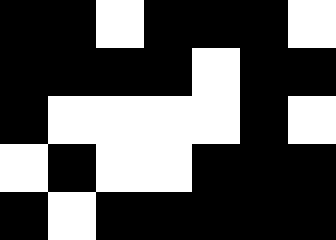[["black", "black", "white", "black", "black", "black", "white"], ["black", "black", "black", "black", "white", "black", "black"], ["black", "white", "white", "white", "white", "black", "white"], ["white", "black", "white", "white", "black", "black", "black"], ["black", "white", "black", "black", "black", "black", "black"]]